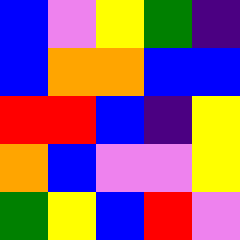[["blue", "violet", "yellow", "green", "indigo"], ["blue", "orange", "orange", "blue", "blue"], ["red", "red", "blue", "indigo", "yellow"], ["orange", "blue", "violet", "violet", "yellow"], ["green", "yellow", "blue", "red", "violet"]]